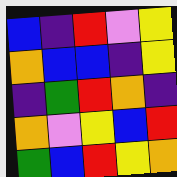[["blue", "indigo", "red", "violet", "yellow"], ["orange", "blue", "blue", "indigo", "yellow"], ["indigo", "green", "red", "orange", "indigo"], ["orange", "violet", "yellow", "blue", "red"], ["green", "blue", "red", "yellow", "orange"]]